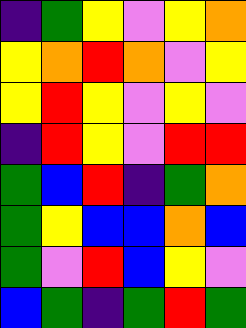[["indigo", "green", "yellow", "violet", "yellow", "orange"], ["yellow", "orange", "red", "orange", "violet", "yellow"], ["yellow", "red", "yellow", "violet", "yellow", "violet"], ["indigo", "red", "yellow", "violet", "red", "red"], ["green", "blue", "red", "indigo", "green", "orange"], ["green", "yellow", "blue", "blue", "orange", "blue"], ["green", "violet", "red", "blue", "yellow", "violet"], ["blue", "green", "indigo", "green", "red", "green"]]